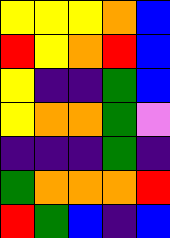[["yellow", "yellow", "yellow", "orange", "blue"], ["red", "yellow", "orange", "red", "blue"], ["yellow", "indigo", "indigo", "green", "blue"], ["yellow", "orange", "orange", "green", "violet"], ["indigo", "indigo", "indigo", "green", "indigo"], ["green", "orange", "orange", "orange", "red"], ["red", "green", "blue", "indigo", "blue"]]